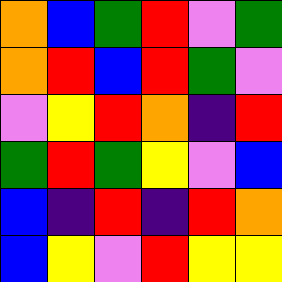[["orange", "blue", "green", "red", "violet", "green"], ["orange", "red", "blue", "red", "green", "violet"], ["violet", "yellow", "red", "orange", "indigo", "red"], ["green", "red", "green", "yellow", "violet", "blue"], ["blue", "indigo", "red", "indigo", "red", "orange"], ["blue", "yellow", "violet", "red", "yellow", "yellow"]]